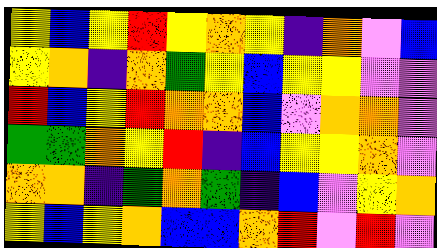[["yellow", "blue", "yellow", "red", "yellow", "orange", "yellow", "indigo", "orange", "violet", "blue"], ["yellow", "orange", "indigo", "orange", "green", "yellow", "blue", "yellow", "yellow", "violet", "violet"], ["red", "blue", "yellow", "red", "orange", "orange", "blue", "violet", "orange", "orange", "violet"], ["green", "green", "orange", "yellow", "red", "indigo", "blue", "yellow", "yellow", "orange", "violet"], ["orange", "orange", "indigo", "green", "orange", "green", "indigo", "blue", "violet", "yellow", "orange"], ["yellow", "blue", "yellow", "orange", "blue", "blue", "orange", "red", "violet", "red", "violet"]]